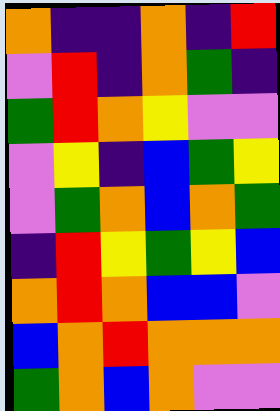[["orange", "indigo", "indigo", "orange", "indigo", "red"], ["violet", "red", "indigo", "orange", "green", "indigo"], ["green", "red", "orange", "yellow", "violet", "violet"], ["violet", "yellow", "indigo", "blue", "green", "yellow"], ["violet", "green", "orange", "blue", "orange", "green"], ["indigo", "red", "yellow", "green", "yellow", "blue"], ["orange", "red", "orange", "blue", "blue", "violet"], ["blue", "orange", "red", "orange", "orange", "orange"], ["green", "orange", "blue", "orange", "violet", "violet"]]